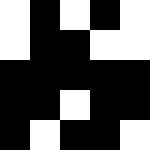[["white", "black", "white", "black", "white"], ["white", "black", "black", "white", "white"], ["black", "black", "black", "black", "black"], ["black", "black", "white", "black", "black"], ["black", "white", "black", "black", "white"]]